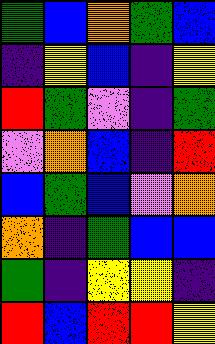[["green", "blue", "orange", "green", "blue"], ["indigo", "yellow", "blue", "indigo", "yellow"], ["red", "green", "violet", "indigo", "green"], ["violet", "orange", "blue", "indigo", "red"], ["blue", "green", "blue", "violet", "orange"], ["orange", "indigo", "green", "blue", "blue"], ["green", "indigo", "yellow", "yellow", "indigo"], ["red", "blue", "red", "red", "yellow"]]